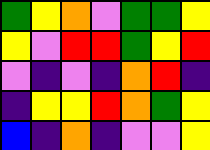[["green", "yellow", "orange", "violet", "green", "green", "yellow"], ["yellow", "violet", "red", "red", "green", "yellow", "red"], ["violet", "indigo", "violet", "indigo", "orange", "red", "indigo"], ["indigo", "yellow", "yellow", "red", "orange", "green", "yellow"], ["blue", "indigo", "orange", "indigo", "violet", "violet", "yellow"]]